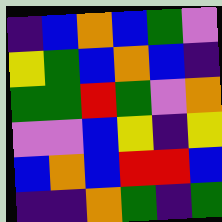[["indigo", "blue", "orange", "blue", "green", "violet"], ["yellow", "green", "blue", "orange", "blue", "indigo"], ["green", "green", "red", "green", "violet", "orange"], ["violet", "violet", "blue", "yellow", "indigo", "yellow"], ["blue", "orange", "blue", "red", "red", "blue"], ["indigo", "indigo", "orange", "green", "indigo", "green"]]